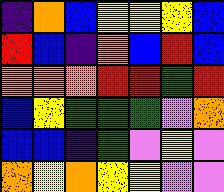[["indigo", "orange", "blue", "yellow", "yellow", "yellow", "blue"], ["red", "blue", "indigo", "orange", "blue", "red", "blue"], ["orange", "orange", "orange", "red", "red", "green", "red"], ["blue", "yellow", "green", "green", "green", "violet", "orange"], ["blue", "blue", "indigo", "green", "violet", "yellow", "violet"], ["orange", "yellow", "orange", "yellow", "yellow", "violet", "violet"]]